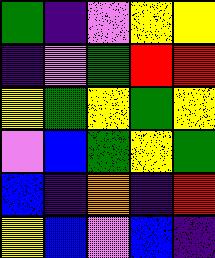[["green", "indigo", "violet", "yellow", "yellow"], ["indigo", "violet", "green", "red", "red"], ["yellow", "green", "yellow", "green", "yellow"], ["violet", "blue", "green", "yellow", "green"], ["blue", "indigo", "orange", "indigo", "red"], ["yellow", "blue", "violet", "blue", "indigo"]]